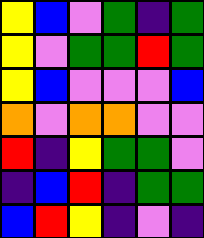[["yellow", "blue", "violet", "green", "indigo", "green"], ["yellow", "violet", "green", "green", "red", "green"], ["yellow", "blue", "violet", "violet", "violet", "blue"], ["orange", "violet", "orange", "orange", "violet", "violet"], ["red", "indigo", "yellow", "green", "green", "violet"], ["indigo", "blue", "red", "indigo", "green", "green"], ["blue", "red", "yellow", "indigo", "violet", "indigo"]]